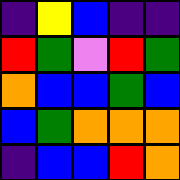[["indigo", "yellow", "blue", "indigo", "indigo"], ["red", "green", "violet", "red", "green"], ["orange", "blue", "blue", "green", "blue"], ["blue", "green", "orange", "orange", "orange"], ["indigo", "blue", "blue", "red", "orange"]]